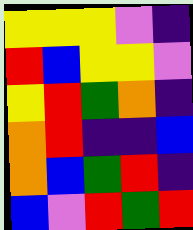[["yellow", "yellow", "yellow", "violet", "indigo"], ["red", "blue", "yellow", "yellow", "violet"], ["yellow", "red", "green", "orange", "indigo"], ["orange", "red", "indigo", "indigo", "blue"], ["orange", "blue", "green", "red", "indigo"], ["blue", "violet", "red", "green", "red"]]